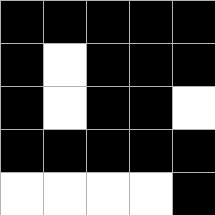[["black", "black", "black", "black", "black"], ["black", "white", "black", "black", "black"], ["black", "white", "black", "black", "white"], ["black", "black", "black", "black", "black"], ["white", "white", "white", "white", "black"]]